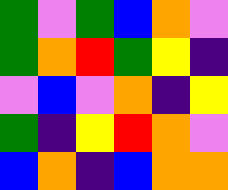[["green", "violet", "green", "blue", "orange", "violet"], ["green", "orange", "red", "green", "yellow", "indigo"], ["violet", "blue", "violet", "orange", "indigo", "yellow"], ["green", "indigo", "yellow", "red", "orange", "violet"], ["blue", "orange", "indigo", "blue", "orange", "orange"]]